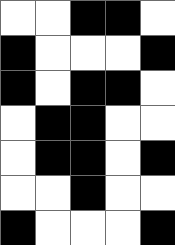[["white", "white", "black", "black", "white"], ["black", "white", "white", "white", "black"], ["black", "white", "black", "black", "white"], ["white", "black", "black", "white", "white"], ["white", "black", "black", "white", "black"], ["white", "white", "black", "white", "white"], ["black", "white", "white", "white", "black"]]